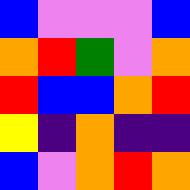[["blue", "violet", "violet", "violet", "blue"], ["orange", "red", "green", "violet", "orange"], ["red", "blue", "blue", "orange", "red"], ["yellow", "indigo", "orange", "indigo", "indigo"], ["blue", "violet", "orange", "red", "orange"]]